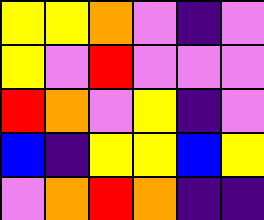[["yellow", "yellow", "orange", "violet", "indigo", "violet"], ["yellow", "violet", "red", "violet", "violet", "violet"], ["red", "orange", "violet", "yellow", "indigo", "violet"], ["blue", "indigo", "yellow", "yellow", "blue", "yellow"], ["violet", "orange", "red", "orange", "indigo", "indigo"]]